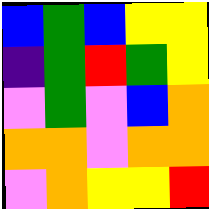[["blue", "green", "blue", "yellow", "yellow"], ["indigo", "green", "red", "green", "yellow"], ["violet", "green", "violet", "blue", "orange"], ["orange", "orange", "violet", "orange", "orange"], ["violet", "orange", "yellow", "yellow", "red"]]